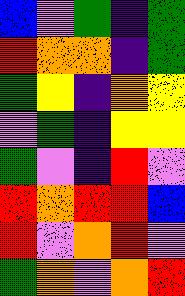[["blue", "violet", "green", "indigo", "green"], ["red", "orange", "orange", "indigo", "green"], ["green", "yellow", "indigo", "orange", "yellow"], ["violet", "green", "indigo", "yellow", "yellow"], ["green", "violet", "indigo", "red", "violet"], ["red", "orange", "red", "red", "blue"], ["red", "violet", "orange", "red", "violet"], ["green", "orange", "violet", "orange", "red"]]